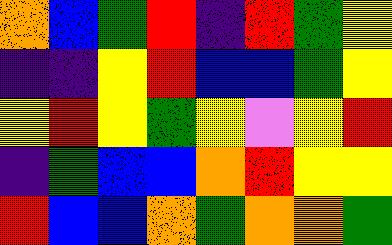[["orange", "blue", "green", "red", "indigo", "red", "green", "yellow"], ["indigo", "indigo", "yellow", "red", "blue", "blue", "green", "yellow"], ["yellow", "red", "yellow", "green", "yellow", "violet", "yellow", "red"], ["indigo", "green", "blue", "blue", "orange", "red", "yellow", "yellow"], ["red", "blue", "blue", "orange", "green", "orange", "orange", "green"]]